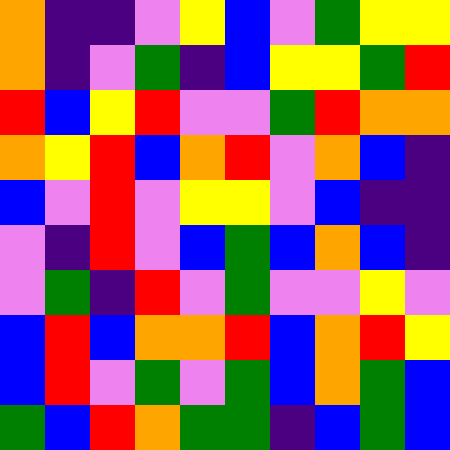[["orange", "indigo", "indigo", "violet", "yellow", "blue", "violet", "green", "yellow", "yellow"], ["orange", "indigo", "violet", "green", "indigo", "blue", "yellow", "yellow", "green", "red"], ["red", "blue", "yellow", "red", "violet", "violet", "green", "red", "orange", "orange"], ["orange", "yellow", "red", "blue", "orange", "red", "violet", "orange", "blue", "indigo"], ["blue", "violet", "red", "violet", "yellow", "yellow", "violet", "blue", "indigo", "indigo"], ["violet", "indigo", "red", "violet", "blue", "green", "blue", "orange", "blue", "indigo"], ["violet", "green", "indigo", "red", "violet", "green", "violet", "violet", "yellow", "violet"], ["blue", "red", "blue", "orange", "orange", "red", "blue", "orange", "red", "yellow"], ["blue", "red", "violet", "green", "violet", "green", "blue", "orange", "green", "blue"], ["green", "blue", "red", "orange", "green", "green", "indigo", "blue", "green", "blue"]]